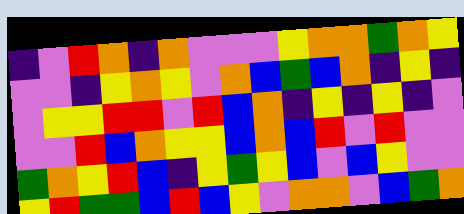[["indigo", "violet", "red", "orange", "indigo", "orange", "violet", "violet", "violet", "yellow", "orange", "orange", "green", "orange", "yellow"], ["violet", "violet", "indigo", "yellow", "orange", "yellow", "violet", "orange", "blue", "green", "blue", "orange", "indigo", "yellow", "indigo"], ["violet", "yellow", "yellow", "red", "red", "violet", "red", "blue", "orange", "indigo", "yellow", "indigo", "yellow", "indigo", "violet"], ["violet", "violet", "red", "blue", "orange", "yellow", "yellow", "blue", "orange", "blue", "red", "violet", "red", "violet", "violet"], ["green", "orange", "yellow", "red", "blue", "indigo", "yellow", "green", "yellow", "blue", "violet", "blue", "yellow", "violet", "violet"], ["yellow", "red", "green", "green", "blue", "red", "blue", "yellow", "violet", "orange", "orange", "violet", "blue", "green", "orange"]]